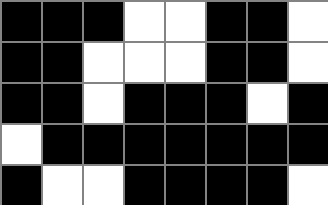[["black", "black", "black", "white", "white", "black", "black", "white"], ["black", "black", "white", "white", "white", "black", "black", "white"], ["black", "black", "white", "black", "black", "black", "white", "black"], ["white", "black", "black", "black", "black", "black", "black", "black"], ["black", "white", "white", "black", "black", "black", "black", "white"]]